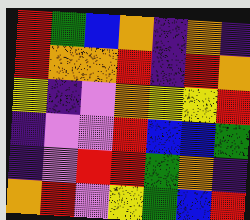[["red", "green", "blue", "orange", "indigo", "orange", "indigo"], ["red", "orange", "orange", "red", "indigo", "red", "orange"], ["yellow", "indigo", "violet", "orange", "yellow", "yellow", "red"], ["indigo", "violet", "violet", "red", "blue", "blue", "green"], ["indigo", "violet", "red", "red", "green", "orange", "indigo"], ["orange", "red", "violet", "yellow", "green", "blue", "red"]]